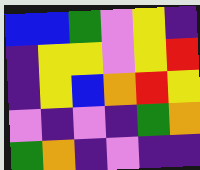[["blue", "blue", "green", "violet", "yellow", "indigo"], ["indigo", "yellow", "yellow", "violet", "yellow", "red"], ["indigo", "yellow", "blue", "orange", "red", "yellow"], ["violet", "indigo", "violet", "indigo", "green", "orange"], ["green", "orange", "indigo", "violet", "indigo", "indigo"]]